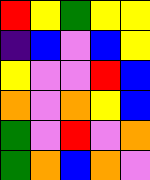[["red", "yellow", "green", "yellow", "yellow"], ["indigo", "blue", "violet", "blue", "yellow"], ["yellow", "violet", "violet", "red", "blue"], ["orange", "violet", "orange", "yellow", "blue"], ["green", "violet", "red", "violet", "orange"], ["green", "orange", "blue", "orange", "violet"]]